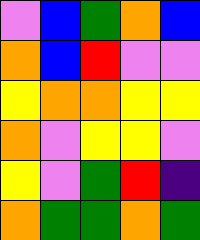[["violet", "blue", "green", "orange", "blue"], ["orange", "blue", "red", "violet", "violet"], ["yellow", "orange", "orange", "yellow", "yellow"], ["orange", "violet", "yellow", "yellow", "violet"], ["yellow", "violet", "green", "red", "indigo"], ["orange", "green", "green", "orange", "green"]]